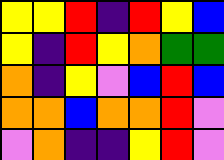[["yellow", "yellow", "red", "indigo", "red", "yellow", "blue"], ["yellow", "indigo", "red", "yellow", "orange", "green", "green"], ["orange", "indigo", "yellow", "violet", "blue", "red", "blue"], ["orange", "orange", "blue", "orange", "orange", "red", "violet"], ["violet", "orange", "indigo", "indigo", "yellow", "red", "violet"]]